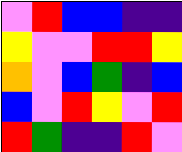[["violet", "red", "blue", "blue", "indigo", "indigo"], ["yellow", "violet", "violet", "red", "red", "yellow"], ["orange", "violet", "blue", "green", "indigo", "blue"], ["blue", "violet", "red", "yellow", "violet", "red"], ["red", "green", "indigo", "indigo", "red", "violet"]]